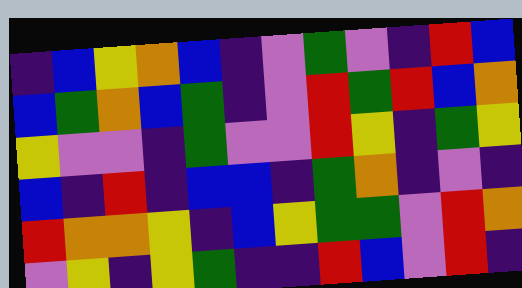[["indigo", "blue", "yellow", "orange", "blue", "indigo", "violet", "green", "violet", "indigo", "red", "blue"], ["blue", "green", "orange", "blue", "green", "indigo", "violet", "red", "green", "red", "blue", "orange"], ["yellow", "violet", "violet", "indigo", "green", "violet", "violet", "red", "yellow", "indigo", "green", "yellow"], ["blue", "indigo", "red", "indigo", "blue", "blue", "indigo", "green", "orange", "indigo", "violet", "indigo"], ["red", "orange", "orange", "yellow", "indigo", "blue", "yellow", "green", "green", "violet", "red", "orange"], ["violet", "yellow", "indigo", "yellow", "green", "indigo", "indigo", "red", "blue", "violet", "red", "indigo"]]